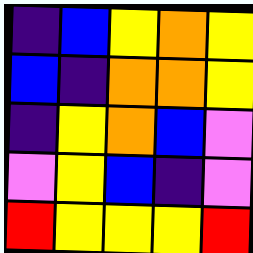[["indigo", "blue", "yellow", "orange", "yellow"], ["blue", "indigo", "orange", "orange", "yellow"], ["indigo", "yellow", "orange", "blue", "violet"], ["violet", "yellow", "blue", "indigo", "violet"], ["red", "yellow", "yellow", "yellow", "red"]]